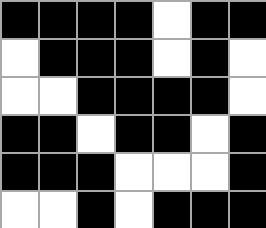[["black", "black", "black", "black", "white", "black", "black"], ["white", "black", "black", "black", "white", "black", "white"], ["white", "white", "black", "black", "black", "black", "white"], ["black", "black", "white", "black", "black", "white", "black"], ["black", "black", "black", "white", "white", "white", "black"], ["white", "white", "black", "white", "black", "black", "black"]]